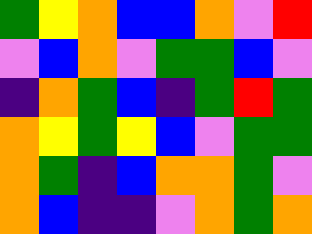[["green", "yellow", "orange", "blue", "blue", "orange", "violet", "red"], ["violet", "blue", "orange", "violet", "green", "green", "blue", "violet"], ["indigo", "orange", "green", "blue", "indigo", "green", "red", "green"], ["orange", "yellow", "green", "yellow", "blue", "violet", "green", "green"], ["orange", "green", "indigo", "blue", "orange", "orange", "green", "violet"], ["orange", "blue", "indigo", "indigo", "violet", "orange", "green", "orange"]]